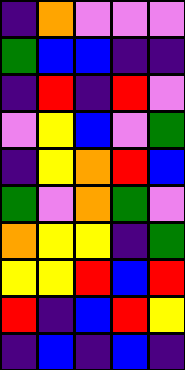[["indigo", "orange", "violet", "violet", "violet"], ["green", "blue", "blue", "indigo", "indigo"], ["indigo", "red", "indigo", "red", "violet"], ["violet", "yellow", "blue", "violet", "green"], ["indigo", "yellow", "orange", "red", "blue"], ["green", "violet", "orange", "green", "violet"], ["orange", "yellow", "yellow", "indigo", "green"], ["yellow", "yellow", "red", "blue", "red"], ["red", "indigo", "blue", "red", "yellow"], ["indigo", "blue", "indigo", "blue", "indigo"]]